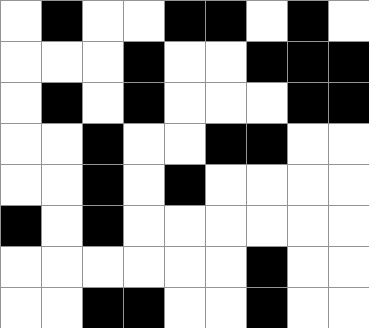[["white", "black", "white", "white", "black", "black", "white", "black", "white"], ["white", "white", "white", "black", "white", "white", "black", "black", "black"], ["white", "black", "white", "black", "white", "white", "white", "black", "black"], ["white", "white", "black", "white", "white", "black", "black", "white", "white"], ["white", "white", "black", "white", "black", "white", "white", "white", "white"], ["black", "white", "black", "white", "white", "white", "white", "white", "white"], ["white", "white", "white", "white", "white", "white", "black", "white", "white"], ["white", "white", "black", "black", "white", "white", "black", "white", "white"]]